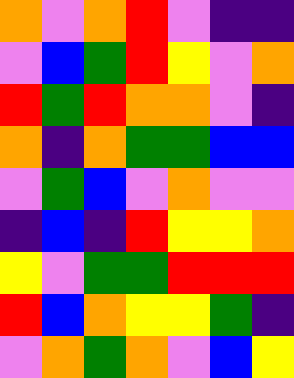[["orange", "violet", "orange", "red", "violet", "indigo", "indigo"], ["violet", "blue", "green", "red", "yellow", "violet", "orange"], ["red", "green", "red", "orange", "orange", "violet", "indigo"], ["orange", "indigo", "orange", "green", "green", "blue", "blue"], ["violet", "green", "blue", "violet", "orange", "violet", "violet"], ["indigo", "blue", "indigo", "red", "yellow", "yellow", "orange"], ["yellow", "violet", "green", "green", "red", "red", "red"], ["red", "blue", "orange", "yellow", "yellow", "green", "indigo"], ["violet", "orange", "green", "orange", "violet", "blue", "yellow"]]